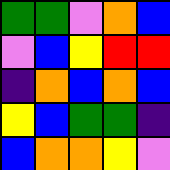[["green", "green", "violet", "orange", "blue"], ["violet", "blue", "yellow", "red", "red"], ["indigo", "orange", "blue", "orange", "blue"], ["yellow", "blue", "green", "green", "indigo"], ["blue", "orange", "orange", "yellow", "violet"]]